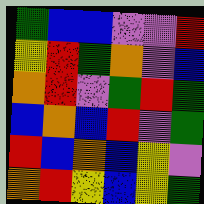[["green", "blue", "blue", "violet", "violet", "red"], ["yellow", "red", "green", "orange", "violet", "blue"], ["orange", "red", "violet", "green", "red", "green"], ["blue", "orange", "blue", "red", "violet", "green"], ["red", "blue", "orange", "blue", "yellow", "violet"], ["orange", "red", "yellow", "blue", "yellow", "green"]]